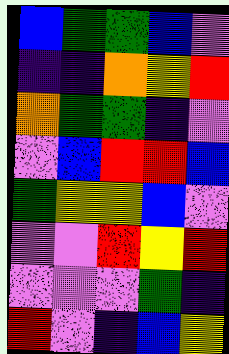[["blue", "green", "green", "blue", "violet"], ["indigo", "indigo", "orange", "yellow", "red"], ["orange", "green", "green", "indigo", "violet"], ["violet", "blue", "red", "red", "blue"], ["green", "yellow", "yellow", "blue", "violet"], ["violet", "violet", "red", "yellow", "red"], ["violet", "violet", "violet", "green", "indigo"], ["red", "violet", "indigo", "blue", "yellow"]]